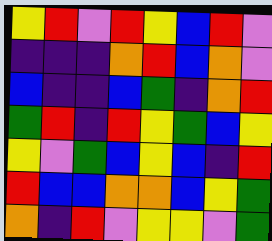[["yellow", "red", "violet", "red", "yellow", "blue", "red", "violet"], ["indigo", "indigo", "indigo", "orange", "red", "blue", "orange", "violet"], ["blue", "indigo", "indigo", "blue", "green", "indigo", "orange", "red"], ["green", "red", "indigo", "red", "yellow", "green", "blue", "yellow"], ["yellow", "violet", "green", "blue", "yellow", "blue", "indigo", "red"], ["red", "blue", "blue", "orange", "orange", "blue", "yellow", "green"], ["orange", "indigo", "red", "violet", "yellow", "yellow", "violet", "green"]]